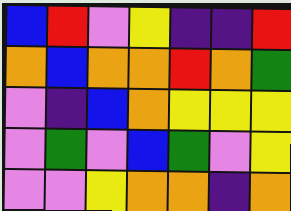[["blue", "red", "violet", "yellow", "indigo", "indigo", "red"], ["orange", "blue", "orange", "orange", "red", "orange", "green"], ["violet", "indigo", "blue", "orange", "yellow", "yellow", "yellow"], ["violet", "green", "violet", "blue", "green", "violet", "yellow"], ["violet", "violet", "yellow", "orange", "orange", "indigo", "orange"]]